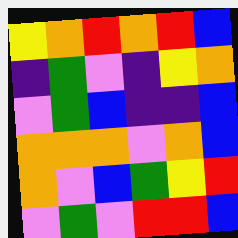[["yellow", "orange", "red", "orange", "red", "blue"], ["indigo", "green", "violet", "indigo", "yellow", "orange"], ["violet", "green", "blue", "indigo", "indigo", "blue"], ["orange", "orange", "orange", "violet", "orange", "blue"], ["orange", "violet", "blue", "green", "yellow", "red"], ["violet", "green", "violet", "red", "red", "blue"]]